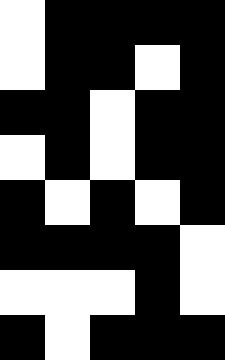[["white", "black", "black", "black", "black"], ["white", "black", "black", "white", "black"], ["black", "black", "white", "black", "black"], ["white", "black", "white", "black", "black"], ["black", "white", "black", "white", "black"], ["black", "black", "black", "black", "white"], ["white", "white", "white", "black", "white"], ["black", "white", "black", "black", "black"]]